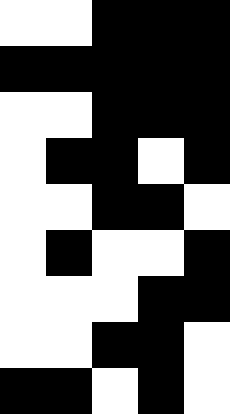[["white", "white", "black", "black", "black"], ["black", "black", "black", "black", "black"], ["white", "white", "black", "black", "black"], ["white", "black", "black", "white", "black"], ["white", "white", "black", "black", "white"], ["white", "black", "white", "white", "black"], ["white", "white", "white", "black", "black"], ["white", "white", "black", "black", "white"], ["black", "black", "white", "black", "white"]]